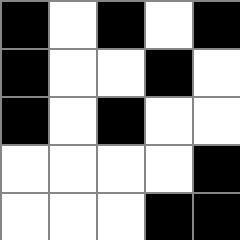[["black", "white", "black", "white", "black"], ["black", "white", "white", "black", "white"], ["black", "white", "black", "white", "white"], ["white", "white", "white", "white", "black"], ["white", "white", "white", "black", "black"]]